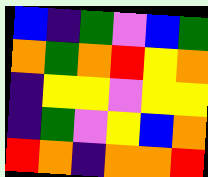[["blue", "indigo", "green", "violet", "blue", "green"], ["orange", "green", "orange", "red", "yellow", "orange"], ["indigo", "yellow", "yellow", "violet", "yellow", "yellow"], ["indigo", "green", "violet", "yellow", "blue", "orange"], ["red", "orange", "indigo", "orange", "orange", "red"]]